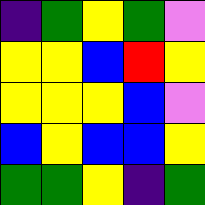[["indigo", "green", "yellow", "green", "violet"], ["yellow", "yellow", "blue", "red", "yellow"], ["yellow", "yellow", "yellow", "blue", "violet"], ["blue", "yellow", "blue", "blue", "yellow"], ["green", "green", "yellow", "indigo", "green"]]